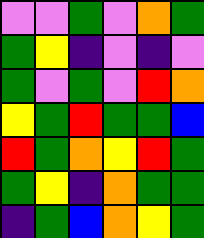[["violet", "violet", "green", "violet", "orange", "green"], ["green", "yellow", "indigo", "violet", "indigo", "violet"], ["green", "violet", "green", "violet", "red", "orange"], ["yellow", "green", "red", "green", "green", "blue"], ["red", "green", "orange", "yellow", "red", "green"], ["green", "yellow", "indigo", "orange", "green", "green"], ["indigo", "green", "blue", "orange", "yellow", "green"]]